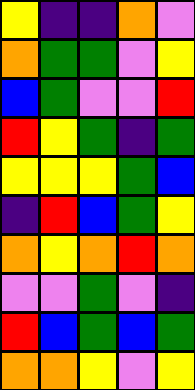[["yellow", "indigo", "indigo", "orange", "violet"], ["orange", "green", "green", "violet", "yellow"], ["blue", "green", "violet", "violet", "red"], ["red", "yellow", "green", "indigo", "green"], ["yellow", "yellow", "yellow", "green", "blue"], ["indigo", "red", "blue", "green", "yellow"], ["orange", "yellow", "orange", "red", "orange"], ["violet", "violet", "green", "violet", "indigo"], ["red", "blue", "green", "blue", "green"], ["orange", "orange", "yellow", "violet", "yellow"]]